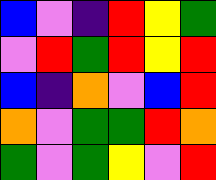[["blue", "violet", "indigo", "red", "yellow", "green"], ["violet", "red", "green", "red", "yellow", "red"], ["blue", "indigo", "orange", "violet", "blue", "red"], ["orange", "violet", "green", "green", "red", "orange"], ["green", "violet", "green", "yellow", "violet", "red"]]